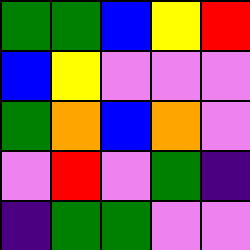[["green", "green", "blue", "yellow", "red"], ["blue", "yellow", "violet", "violet", "violet"], ["green", "orange", "blue", "orange", "violet"], ["violet", "red", "violet", "green", "indigo"], ["indigo", "green", "green", "violet", "violet"]]